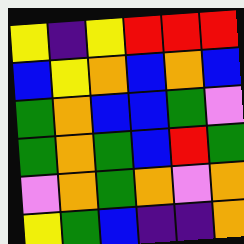[["yellow", "indigo", "yellow", "red", "red", "red"], ["blue", "yellow", "orange", "blue", "orange", "blue"], ["green", "orange", "blue", "blue", "green", "violet"], ["green", "orange", "green", "blue", "red", "green"], ["violet", "orange", "green", "orange", "violet", "orange"], ["yellow", "green", "blue", "indigo", "indigo", "orange"]]